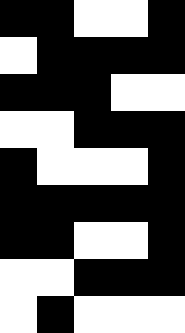[["black", "black", "white", "white", "black"], ["white", "black", "black", "black", "black"], ["black", "black", "black", "white", "white"], ["white", "white", "black", "black", "black"], ["black", "white", "white", "white", "black"], ["black", "black", "black", "black", "black"], ["black", "black", "white", "white", "black"], ["white", "white", "black", "black", "black"], ["white", "black", "white", "white", "white"]]